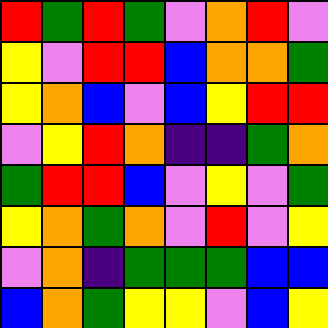[["red", "green", "red", "green", "violet", "orange", "red", "violet"], ["yellow", "violet", "red", "red", "blue", "orange", "orange", "green"], ["yellow", "orange", "blue", "violet", "blue", "yellow", "red", "red"], ["violet", "yellow", "red", "orange", "indigo", "indigo", "green", "orange"], ["green", "red", "red", "blue", "violet", "yellow", "violet", "green"], ["yellow", "orange", "green", "orange", "violet", "red", "violet", "yellow"], ["violet", "orange", "indigo", "green", "green", "green", "blue", "blue"], ["blue", "orange", "green", "yellow", "yellow", "violet", "blue", "yellow"]]